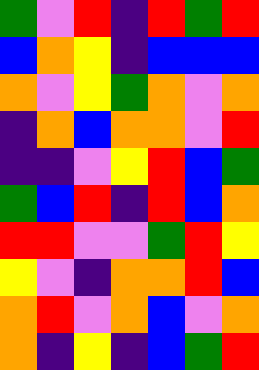[["green", "violet", "red", "indigo", "red", "green", "red"], ["blue", "orange", "yellow", "indigo", "blue", "blue", "blue"], ["orange", "violet", "yellow", "green", "orange", "violet", "orange"], ["indigo", "orange", "blue", "orange", "orange", "violet", "red"], ["indigo", "indigo", "violet", "yellow", "red", "blue", "green"], ["green", "blue", "red", "indigo", "red", "blue", "orange"], ["red", "red", "violet", "violet", "green", "red", "yellow"], ["yellow", "violet", "indigo", "orange", "orange", "red", "blue"], ["orange", "red", "violet", "orange", "blue", "violet", "orange"], ["orange", "indigo", "yellow", "indigo", "blue", "green", "red"]]